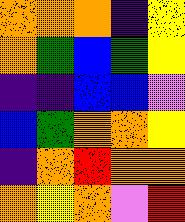[["orange", "orange", "orange", "indigo", "yellow"], ["orange", "green", "blue", "green", "yellow"], ["indigo", "indigo", "blue", "blue", "violet"], ["blue", "green", "orange", "orange", "yellow"], ["indigo", "orange", "red", "orange", "orange"], ["orange", "yellow", "orange", "violet", "red"]]